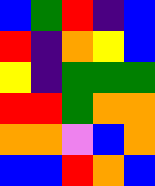[["blue", "green", "red", "indigo", "blue"], ["red", "indigo", "orange", "yellow", "blue"], ["yellow", "indigo", "green", "green", "green"], ["red", "red", "green", "orange", "orange"], ["orange", "orange", "violet", "blue", "orange"], ["blue", "blue", "red", "orange", "blue"]]